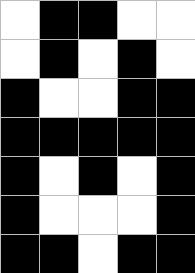[["white", "black", "black", "white", "white"], ["white", "black", "white", "black", "white"], ["black", "white", "white", "black", "black"], ["black", "black", "black", "black", "black"], ["black", "white", "black", "white", "black"], ["black", "white", "white", "white", "black"], ["black", "black", "white", "black", "black"]]